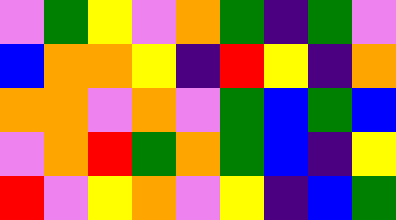[["violet", "green", "yellow", "violet", "orange", "green", "indigo", "green", "violet"], ["blue", "orange", "orange", "yellow", "indigo", "red", "yellow", "indigo", "orange"], ["orange", "orange", "violet", "orange", "violet", "green", "blue", "green", "blue"], ["violet", "orange", "red", "green", "orange", "green", "blue", "indigo", "yellow"], ["red", "violet", "yellow", "orange", "violet", "yellow", "indigo", "blue", "green"]]